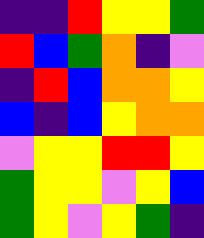[["indigo", "indigo", "red", "yellow", "yellow", "green"], ["red", "blue", "green", "orange", "indigo", "violet"], ["indigo", "red", "blue", "orange", "orange", "yellow"], ["blue", "indigo", "blue", "yellow", "orange", "orange"], ["violet", "yellow", "yellow", "red", "red", "yellow"], ["green", "yellow", "yellow", "violet", "yellow", "blue"], ["green", "yellow", "violet", "yellow", "green", "indigo"]]